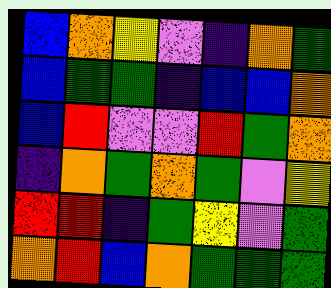[["blue", "orange", "yellow", "violet", "indigo", "orange", "green"], ["blue", "green", "green", "indigo", "blue", "blue", "orange"], ["blue", "red", "violet", "violet", "red", "green", "orange"], ["indigo", "orange", "green", "orange", "green", "violet", "yellow"], ["red", "red", "indigo", "green", "yellow", "violet", "green"], ["orange", "red", "blue", "orange", "green", "green", "green"]]